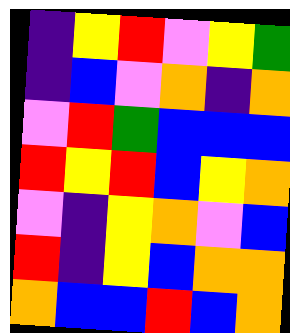[["indigo", "yellow", "red", "violet", "yellow", "green"], ["indigo", "blue", "violet", "orange", "indigo", "orange"], ["violet", "red", "green", "blue", "blue", "blue"], ["red", "yellow", "red", "blue", "yellow", "orange"], ["violet", "indigo", "yellow", "orange", "violet", "blue"], ["red", "indigo", "yellow", "blue", "orange", "orange"], ["orange", "blue", "blue", "red", "blue", "orange"]]